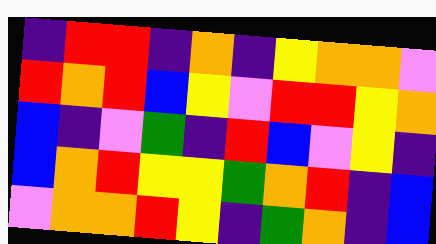[["indigo", "red", "red", "indigo", "orange", "indigo", "yellow", "orange", "orange", "violet"], ["red", "orange", "red", "blue", "yellow", "violet", "red", "red", "yellow", "orange"], ["blue", "indigo", "violet", "green", "indigo", "red", "blue", "violet", "yellow", "indigo"], ["blue", "orange", "red", "yellow", "yellow", "green", "orange", "red", "indigo", "blue"], ["violet", "orange", "orange", "red", "yellow", "indigo", "green", "orange", "indigo", "blue"]]